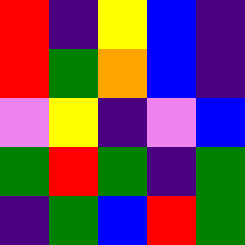[["red", "indigo", "yellow", "blue", "indigo"], ["red", "green", "orange", "blue", "indigo"], ["violet", "yellow", "indigo", "violet", "blue"], ["green", "red", "green", "indigo", "green"], ["indigo", "green", "blue", "red", "green"]]